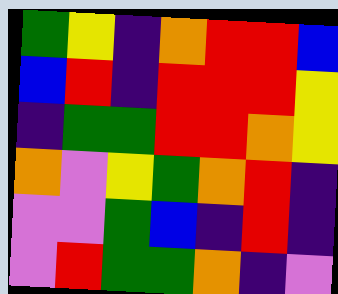[["green", "yellow", "indigo", "orange", "red", "red", "blue"], ["blue", "red", "indigo", "red", "red", "red", "yellow"], ["indigo", "green", "green", "red", "red", "orange", "yellow"], ["orange", "violet", "yellow", "green", "orange", "red", "indigo"], ["violet", "violet", "green", "blue", "indigo", "red", "indigo"], ["violet", "red", "green", "green", "orange", "indigo", "violet"]]